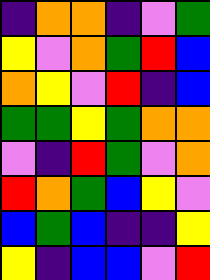[["indigo", "orange", "orange", "indigo", "violet", "green"], ["yellow", "violet", "orange", "green", "red", "blue"], ["orange", "yellow", "violet", "red", "indigo", "blue"], ["green", "green", "yellow", "green", "orange", "orange"], ["violet", "indigo", "red", "green", "violet", "orange"], ["red", "orange", "green", "blue", "yellow", "violet"], ["blue", "green", "blue", "indigo", "indigo", "yellow"], ["yellow", "indigo", "blue", "blue", "violet", "red"]]